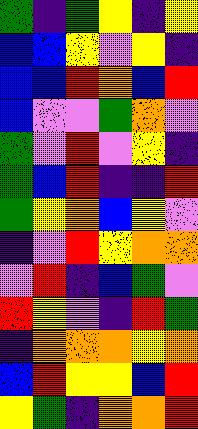[["green", "indigo", "green", "yellow", "indigo", "yellow"], ["blue", "blue", "yellow", "violet", "yellow", "indigo"], ["blue", "blue", "red", "orange", "blue", "red"], ["blue", "violet", "violet", "green", "orange", "violet"], ["green", "violet", "red", "violet", "yellow", "indigo"], ["green", "blue", "red", "indigo", "indigo", "red"], ["green", "yellow", "orange", "blue", "yellow", "violet"], ["indigo", "violet", "red", "yellow", "orange", "orange"], ["violet", "red", "indigo", "blue", "green", "violet"], ["red", "yellow", "violet", "indigo", "red", "green"], ["indigo", "orange", "orange", "orange", "yellow", "orange"], ["blue", "red", "yellow", "yellow", "blue", "red"], ["yellow", "green", "indigo", "orange", "orange", "red"]]